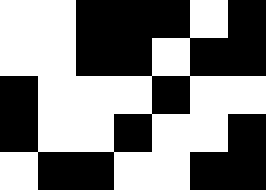[["white", "white", "black", "black", "black", "white", "black"], ["white", "white", "black", "black", "white", "black", "black"], ["black", "white", "white", "white", "black", "white", "white"], ["black", "white", "white", "black", "white", "white", "black"], ["white", "black", "black", "white", "white", "black", "black"]]